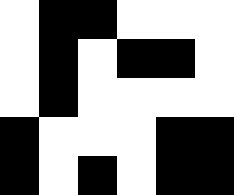[["white", "black", "black", "white", "white", "white"], ["white", "black", "white", "black", "black", "white"], ["white", "black", "white", "white", "white", "white"], ["black", "white", "white", "white", "black", "black"], ["black", "white", "black", "white", "black", "black"]]